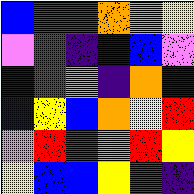[["blue", "red", "red", "orange", "violet", "yellow"], ["violet", "green", "indigo", "blue", "blue", "violet"], ["indigo", "red", "orange", "indigo", "orange", "indigo"], ["blue", "yellow", "blue", "orange", "yellow", "red"], ["violet", "red", "green", "orange", "red", "yellow"], ["yellow", "blue", "blue", "yellow", "green", "indigo"]]